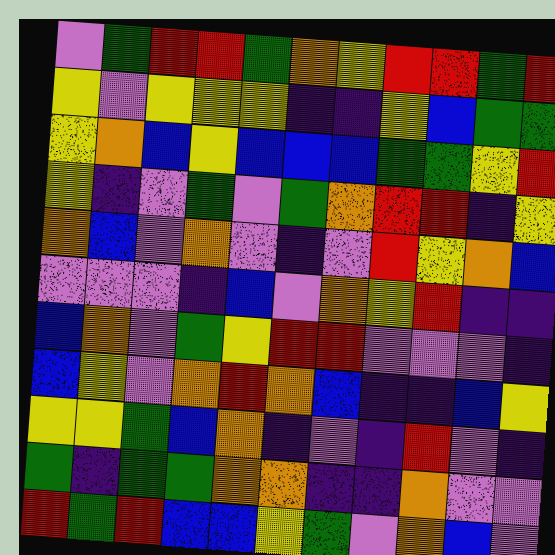[["violet", "green", "red", "red", "green", "orange", "yellow", "red", "red", "green", "red"], ["yellow", "violet", "yellow", "yellow", "yellow", "indigo", "indigo", "yellow", "blue", "green", "green"], ["yellow", "orange", "blue", "yellow", "blue", "blue", "blue", "green", "green", "yellow", "red"], ["yellow", "indigo", "violet", "green", "violet", "green", "orange", "red", "red", "indigo", "yellow"], ["orange", "blue", "violet", "orange", "violet", "indigo", "violet", "red", "yellow", "orange", "blue"], ["violet", "violet", "violet", "indigo", "blue", "violet", "orange", "yellow", "red", "indigo", "indigo"], ["blue", "orange", "violet", "green", "yellow", "red", "red", "violet", "violet", "violet", "indigo"], ["blue", "yellow", "violet", "orange", "red", "orange", "blue", "indigo", "indigo", "blue", "yellow"], ["yellow", "yellow", "green", "blue", "orange", "indigo", "violet", "indigo", "red", "violet", "indigo"], ["green", "indigo", "green", "green", "orange", "orange", "indigo", "indigo", "orange", "violet", "violet"], ["red", "green", "red", "blue", "blue", "yellow", "green", "violet", "orange", "blue", "violet"]]